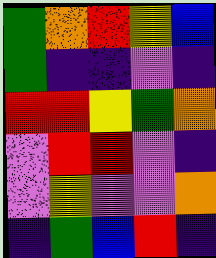[["green", "orange", "red", "yellow", "blue"], ["green", "indigo", "indigo", "violet", "indigo"], ["red", "red", "yellow", "green", "orange"], ["violet", "red", "red", "violet", "indigo"], ["violet", "yellow", "violet", "violet", "orange"], ["indigo", "green", "blue", "red", "indigo"]]